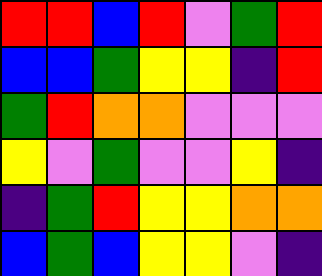[["red", "red", "blue", "red", "violet", "green", "red"], ["blue", "blue", "green", "yellow", "yellow", "indigo", "red"], ["green", "red", "orange", "orange", "violet", "violet", "violet"], ["yellow", "violet", "green", "violet", "violet", "yellow", "indigo"], ["indigo", "green", "red", "yellow", "yellow", "orange", "orange"], ["blue", "green", "blue", "yellow", "yellow", "violet", "indigo"]]